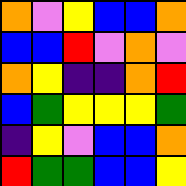[["orange", "violet", "yellow", "blue", "blue", "orange"], ["blue", "blue", "red", "violet", "orange", "violet"], ["orange", "yellow", "indigo", "indigo", "orange", "red"], ["blue", "green", "yellow", "yellow", "yellow", "green"], ["indigo", "yellow", "violet", "blue", "blue", "orange"], ["red", "green", "green", "blue", "blue", "yellow"]]